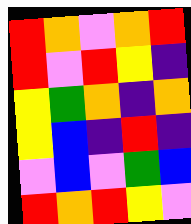[["red", "orange", "violet", "orange", "red"], ["red", "violet", "red", "yellow", "indigo"], ["yellow", "green", "orange", "indigo", "orange"], ["yellow", "blue", "indigo", "red", "indigo"], ["violet", "blue", "violet", "green", "blue"], ["red", "orange", "red", "yellow", "violet"]]